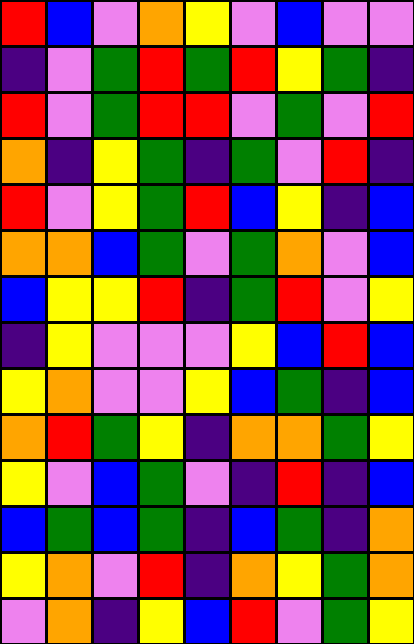[["red", "blue", "violet", "orange", "yellow", "violet", "blue", "violet", "violet"], ["indigo", "violet", "green", "red", "green", "red", "yellow", "green", "indigo"], ["red", "violet", "green", "red", "red", "violet", "green", "violet", "red"], ["orange", "indigo", "yellow", "green", "indigo", "green", "violet", "red", "indigo"], ["red", "violet", "yellow", "green", "red", "blue", "yellow", "indigo", "blue"], ["orange", "orange", "blue", "green", "violet", "green", "orange", "violet", "blue"], ["blue", "yellow", "yellow", "red", "indigo", "green", "red", "violet", "yellow"], ["indigo", "yellow", "violet", "violet", "violet", "yellow", "blue", "red", "blue"], ["yellow", "orange", "violet", "violet", "yellow", "blue", "green", "indigo", "blue"], ["orange", "red", "green", "yellow", "indigo", "orange", "orange", "green", "yellow"], ["yellow", "violet", "blue", "green", "violet", "indigo", "red", "indigo", "blue"], ["blue", "green", "blue", "green", "indigo", "blue", "green", "indigo", "orange"], ["yellow", "orange", "violet", "red", "indigo", "orange", "yellow", "green", "orange"], ["violet", "orange", "indigo", "yellow", "blue", "red", "violet", "green", "yellow"]]